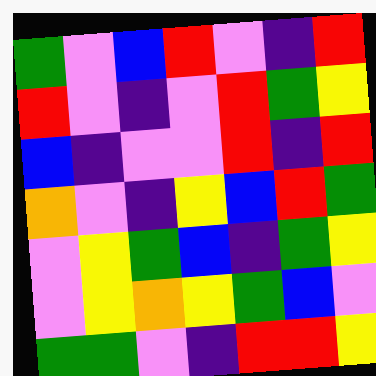[["green", "violet", "blue", "red", "violet", "indigo", "red"], ["red", "violet", "indigo", "violet", "red", "green", "yellow"], ["blue", "indigo", "violet", "violet", "red", "indigo", "red"], ["orange", "violet", "indigo", "yellow", "blue", "red", "green"], ["violet", "yellow", "green", "blue", "indigo", "green", "yellow"], ["violet", "yellow", "orange", "yellow", "green", "blue", "violet"], ["green", "green", "violet", "indigo", "red", "red", "yellow"]]